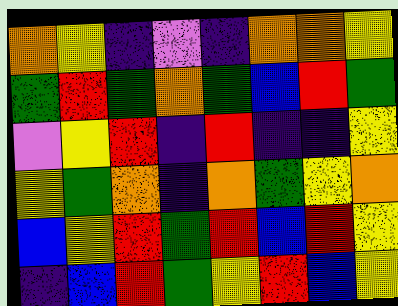[["orange", "yellow", "indigo", "violet", "indigo", "orange", "orange", "yellow"], ["green", "red", "green", "orange", "green", "blue", "red", "green"], ["violet", "yellow", "red", "indigo", "red", "indigo", "indigo", "yellow"], ["yellow", "green", "orange", "indigo", "orange", "green", "yellow", "orange"], ["blue", "yellow", "red", "green", "red", "blue", "red", "yellow"], ["indigo", "blue", "red", "green", "yellow", "red", "blue", "yellow"]]